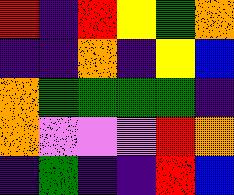[["red", "indigo", "red", "yellow", "green", "orange"], ["indigo", "indigo", "orange", "indigo", "yellow", "blue"], ["orange", "green", "green", "green", "green", "indigo"], ["orange", "violet", "violet", "violet", "red", "orange"], ["indigo", "green", "indigo", "indigo", "red", "blue"]]